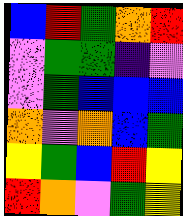[["blue", "red", "green", "orange", "red"], ["violet", "green", "green", "indigo", "violet"], ["violet", "green", "blue", "blue", "blue"], ["orange", "violet", "orange", "blue", "green"], ["yellow", "green", "blue", "red", "yellow"], ["red", "orange", "violet", "green", "yellow"]]